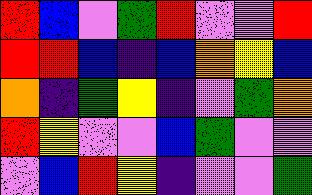[["red", "blue", "violet", "green", "red", "violet", "violet", "red"], ["red", "red", "blue", "indigo", "blue", "orange", "yellow", "blue"], ["orange", "indigo", "green", "yellow", "indigo", "violet", "green", "orange"], ["red", "yellow", "violet", "violet", "blue", "green", "violet", "violet"], ["violet", "blue", "red", "yellow", "indigo", "violet", "violet", "green"]]